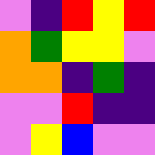[["violet", "indigo", "red", "yellow", "red"], ["orange", "green", "yellow", "yellow", "violet"], ["orange", "orange", "indigo", "green", "indigo"], ["violet", "violet", "red", "indigo", "indigo"], ["violet", "yellow", "blue", "violet", "violet"]]